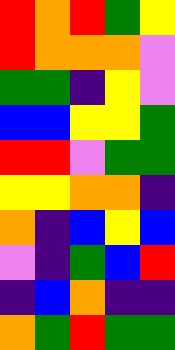[["red", "orange", "red", "green", "yellow"], ["red", "orange", "orange", "orange", "violet"], ["green", "green", "indigo", "yellow", "violet"], ["blue", "blue", "yellow", "yellow", "green"], ["red", "red", "violet", "green", "green"], ["yellow", "yellow", "orange", "orange", "indigo"], ["orange", "indigo", "blue", "yellow", "blue"], ["violet", "indigo", "green", "blue", "red"], ["indigo", "blue", "orange", "indigo", "indigo"], ["orange", "green", "red", "green", "green"]]